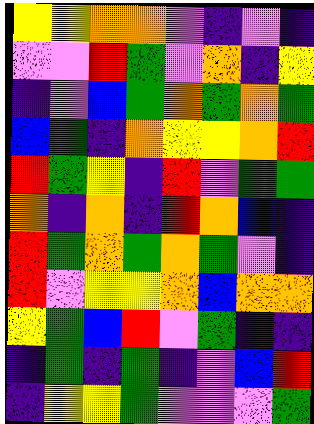[["yellow", "yellow", "orange", "orange", "violet", "indigo", "violet", "indigo"], ["violet", "violet", "red", "green", "violet", "orange", "indigo", "yellow"], ["indigo", "violet", "blue", "green", "orange", "green", "orange", "green"], ["blue", "green", "indigo", "orange", "yellow", "yellow", "orange", "red"], ["red", "green", "yellow", "indigo", "red", "violet", "green", "green"], ["orange", "indigo", "orange", "indigo", "red", "orange", "blue", "indigo"], ["red", "green", "orange", "green", "orange", "green", "violet", "indigo"], ["red", "violet", "yellow", "yellow", "orange", "blue", "orange", "orange"], ["yellow", "green", "blue", "red", "violet", "green", "indigo", "indigo"], ["indigo", "green", "indigo", "green", "indigo", "violet", "blue", "red"], ["indigo", "yellow", "yellow", "green", "violet", "violet", "violet", "green"]]